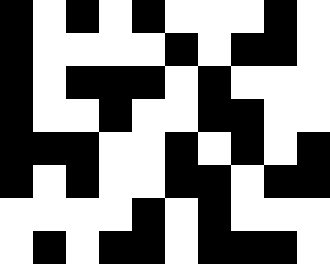[["black", "white", "black", "white", "black", "white", "white", "white", "black", "white"], ["black", "white", "white", "white", "white", "black", "white", "black", "black", "white"], ["black", "white", "black", "black", "black", "white", "black", "white", "white", "white"], ["black", "white", "white", "black", "white", "white", "black", "black", "white", "white"], ["black", "black", "black", "white", "white", "black", "white", "black", "white", "black"], ["black", "white", "black", "white", "white", "black", "black", "white", "black", "black"], ["white", "white", "white", "white", "black", "white", "black", "white", "white", "white"], ["white", "black", "white", "black", "black", "white", "black", "black", "black", "white"]]